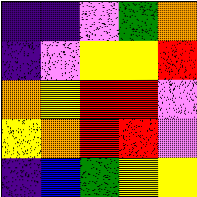[["indigo", "indigo", "violet", "green", "orange"], ["indigo", "violet", "yellow", "yellow", "red"], ["orange", "yellow", "red", "red", "violet"], ["yellow", "orange", "red", "red", "violet"], ["indigo", "blue", "green", "yellow", "yellow"]]